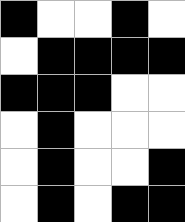[["black", "white", "white", "black", "white"], ["white", "black", "black", "black", "black"], ["black", "black", "black", "white", "white"], ["white", "black", "white", "white", "white"], ["white", "black", "white", "white", "black"], ["white", "black", "white", "black", "black"]]